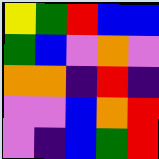[["yellow", "green", "red", "blue", "blue"], ["green", "blue", "violet", "orange", "violet"], ["orange", "orange", "indigo", "red", "indigo"], ["violet", "violet", "blue", "orange", "red"], ["violet", "indigo", "blue", "green", "red"]]